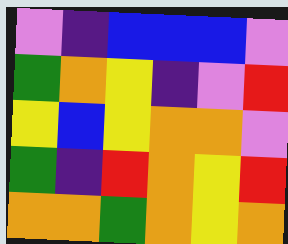[["violet", "indigo", "blue", "blue", "blue", "violet"], ["green", "orange", "yellow", "indigo", "violet", "red"], ["yellow", "blue", "yellow", "orange", "orange", "violet"], ["green", "indigo", "red", "orange", "yellow", "red"], ["orange", "orange", "green", "orange", "yellow", "orange"]]